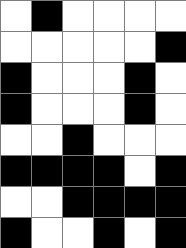[["white", "black", "white", "white", "white", "white"], ["white", "white", "white", "white", "white", "black"], ["black", "white", "white", "white", "black", "white"], ["black", "white", "white", "white", "black", "white"], ["white", "white", "black", "white", "white", "white"], ["black", "black", "black", "black", "white", "black"], ["white", "white", "black", "black", "black", "black"], ["black", "white", "white", "black", "white", "black"]]